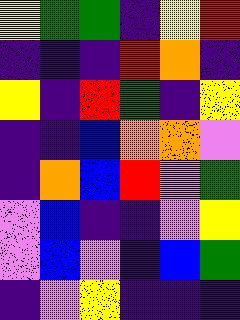[["yellow", "green", "green", "indigo", "yellow", "red"], ["indigo", "indigo", "indigo", "red", "orange", "indigo"], ["yellow", "indigo", "red", "green", "indigo", "yellow"], ["indigo", "indigo", "blue", "orange", "orange", "violet"], ["indigo", "orange", "blue", "red", "violet", "green"], ["violet", "blue", "indigo", "indigo", "violet", "yellow"], ["violet", "blue", "violet", "indigo", "blue", "green"], ["indigo", "violet", "yellow", "indigo", "indigo", "indigo"]]